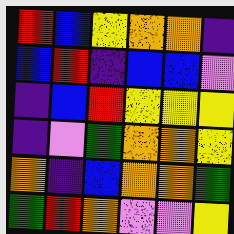[["red", "blue", "yellow", "orange", "orange", "indigo"], ["blue", "red", "indigo", "blue", "blue", "violet"], ["indigo", "blue", "red", "yellow", "yellow", "yellow"], ["indigo", "violet", "green", "orange", "orange", "yellow"], ["orange", "indigo", "blue", "orange", "orange", "green"], ["green", "red", "orange", "violet", "violet", "yellow"]]